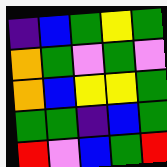[["indigo", "blue", "green", "yellow", "green"], ["orange", "green", "violet", "green", "violet"], ["orange", "blue", "yellow", "yellow", "green"], ["green", "green", "indigo", "blue", "green"], ["red", "violet", "blue", "green", "red"]]